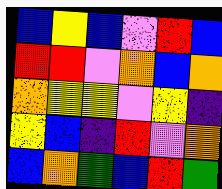[["blue", "yellow", "blue", "violet", "red", "blue"], ["red", "red", "violet", "orange", "blue", "orange"], ["orange", "yellow", "yellow", "violet", "yellow", "indigo"], ["yellow", "blue", "indigo", "red", "violet", "orange"], ["blue", "orange", "green", "blue", "red", "green"]]